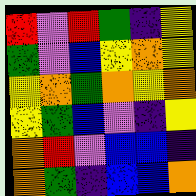[["red", "violet", "red", "green", "indigo", "yellow"], ["green", "violet", "blue", "yellow", "orange", "yellow"], ["yellow", "orange", "green", "orange", "yellow", "orange"], ["yellow", "green", "blue", "violet", "indigo", "yellow"], ["orange", "red", "violet", "blue", "blue", "indigo"], ["orange", "green", "indigo", "blue", "blue", "orange"]]